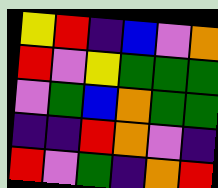[["yellow", "red", "indigo", "blue", "violet", "orange"], ["red", "violet", "yellow", "green", "green", "green"], ["violet", "green", "blue", "orange", "green", "green"], ["indigo", "indigo", "red", "orange", "violet", "indigo"], ["red", "violet", "green", "indigo", "orange", "red"]]